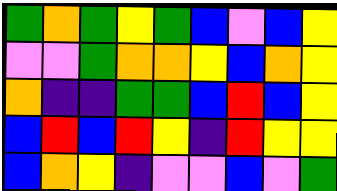[["green", "orange", "green", "yellow", "green", "blue", "violet", "blue", "yellow"], ["violet", "violet", "green", "orange", "orange", "yellow", "blue", "orange", "yellow"], ["orange", "indigo", "indigo", "green", "green", "blue", "red", "blue", "yellow"], ["blue", "red", "blue", "red", "yellow", "indigo", "red", "yellow", "yellow"], ["blue", "orange", "yellow", "indigo", "violet", "violet", "blue", "violet", "green"]]